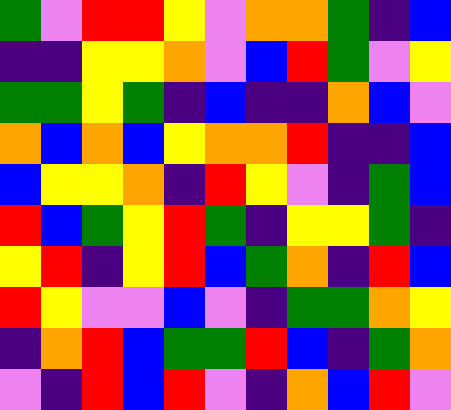[["green", "violet", "red", "red", "yellow", "violet", "orange", "orange", "green", "indigo", "blue"], ["indigo", "indigo", "yellow", "yellow", "orange", "violet", "blue", "red", "green", "violet", "yellow"], ["green", "green", "yellow", "green", "indigo", "blue", "indigo", "indigo", "orange", "blue", "violet"], ["orange", "blue", "orange", "blue", "yellow", "orange", "orange", "red", "indigo", "indigo", "blue"], ["blue", "yellow", "yellow", "orange", "indigo", "red", "yellow", "violet", "indigo", "green", "blue"], ["red", "blue", "green", "yellow", "red", "green", "indigo", "yellow", "yellow", "green", "indigo"], ["yellow", "red", "indigo", "yellow", "red", "blue", "green", "orange", "indigo", "red", "blue"], ["red", "yellow", "violet", "violet", "blue", "violet", "indigo", "green", "green", "orange", "yellow"], ["indigo", "orange", "red", "blue", "green", "green", "red", "blue", "indigo", "green", "orange"], ["violet", "indigo", "red", "blue", "red", "violet", "indigo", "orange", "blue", "red", "violet"]]